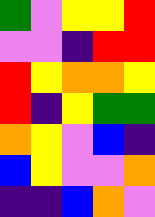[["green", "violet", "yellow", "yellow", "red"], ["violet", "violet", "indigo", "red", "red"], ["red", "yellow", "orange", "orange", "yellow"], ["red", "indigo", "yellow", "green", "green"], ["orange", "yellow", "violet", "blue", "indigo"], ["blue", "yellow", "violet", "violet", "orange"], ["indigo", "indigo", "blue", "orange", "violet"]]